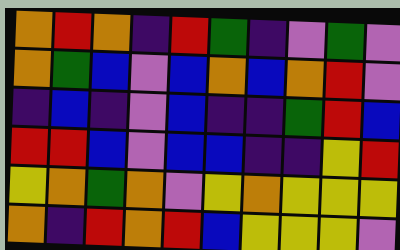[["orange", "red", "orange", "indigo", "red", "green", "indigo", "violet", "green", "violet"], ["orange", "green", "blue", "violet", "blue", "orange", "blue", "orange", "red", "violet"], ["indigo", "blue", "indigo", "violet", "blue", "indigo", "indigo", "green", "red", "blue"], ["red", "red", "blue", "violet", "blue", "blue", "indigo", "indigo", "yellow", "red"], ["yellow", "orange", "green", "orange", "violet", "yellow", "orange", "yellow", "yellow", "yellow"], ["orange", "indigo", "red", "orange", "red", "blue", "yellow", "yellow", "yellow", "violet"]]